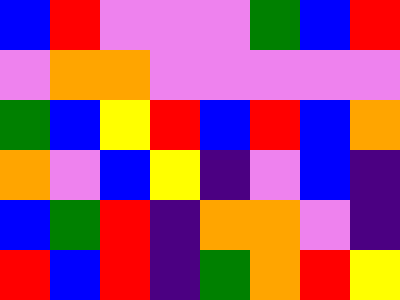[["blue", "red", "violet", "violet", "violet", "green", "blue", "red"], ["violet", "orange", "orange", "violet", "violet", "violet", "violet", "violet"], ["green", "blue", "yellow", "red", "blue", "red", "blue", "orange"], ["orange", "violet", "blue", "yellow", "indigo", "violet", "blue", "indigo"], ["blue", "green", "red", "indigo", "orange", "orange", "violet", "indigo"], ["red", "blue", "red", "indigo", "green", "orange", "red", "yellow"]]